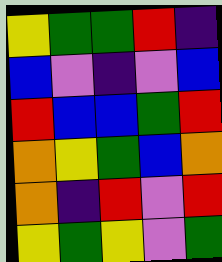[["yellow", "green", "green", "red", "indigo"], ["blue", "violet", "indigo", "violet", "blue"], ["red", "blue", "blue", "green", "red"], ["orange", "yellow", "green", "blue", "orange"], ["orange", "indigo", "red", "violet", "red"], ["yellow", "green", "yellow", "violet", "green"]]